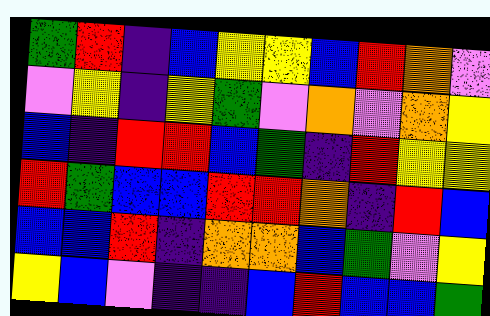[["green", "red", "indigo", "blue", "yellow", "yellow", "blue", "red", "orange", "violet"], ["violet", "yellow", "indigo", "yellow", "green", "violet", "orange", "violet", "orange", "yellow"], ["blue", "indigo", "red", "red", "blue", "green", "indigo", "red", "yellow", "yellow"], ["red", "green", "blue", "blue", "red", "red", "orange", "indigo", "red", "blue"], ["blue", "blue", "red", "indigo", "orange", "orange", "blue", "green", "violet", "yellow"], ["yellow", "blue", "violet", "indigo", "indigo", "blue", "red", "blue", "blue", "green"]]